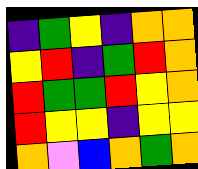[["indigo", "green", "yellow", "indigo", "orange", "orange"], ["yellow", "red", "indigo", "green", "red", "orange"], ["red", "green", "green", "red", "yellow", "orange"], ["red", "yellow", "yellow", "indigo", "yellow", "yellow"], ["orange", "violet", "blue", "orange", "green", "orange"]]